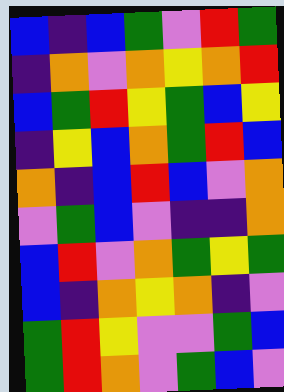[["blue", "indigo", "blue", "green", "violet", "red", "green"], ["indigo", "orange", "violet", "orange", "yellow", "orange", "red"], ["blue", "green", "red", "yellow", "green", "blue", "yellow"], ["indigo", "yellow", "blue", "orange", "green", "red", "blue"], ["orange", "indigo", "blue", "red", "blue", "violet", "orange"], ["violet", "green", "blue", "violet", "indigo", "indigo", "orange"], ["blue", "red", "violet", "orange", "green", "yellow", "green"], ["blue", "indigo", "orange", "yellow", "orange", "indigo", "violet"], ["green", "red", "yellow", "violet", "violet", "green", "blue"], ["green", "red", "orange", "violet", "green", "blue", "violet"]]